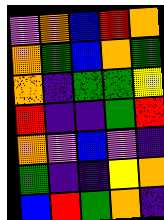[["violet", "orange", "blue", "red", "orange"], ["orange", "green", "blue", "orange", "green"], ["orange", "indigo", "green", "green", "yellow"], ["red", "indigo", "indigo", "green", "red"], ["orange", "violet", "blue", "violet", "indigo"], ["green", "indigo", "indigo", "yellow", "orange"], ["blue", "red", "green", "orange", "indigo"]]